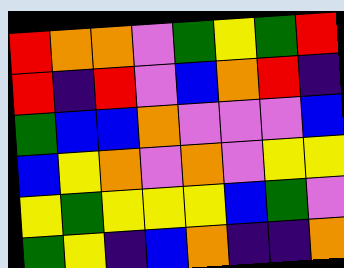[["red", "orange", "orange", "violet", "green", "yellow", "green", "red"], ["red", "indigo", "red", "violet", "blue", "orange", "red", "indigo"], ["green", "blue", "blue", "orange", "violet", "violet", "violet", "blue"], ["blue", "yellow", "orange", "violet", "orange", "violet", "yellow", "yellow"], ["yellow", "green", "yellow", "yellow", "yellow", "blue", "green", "violet"], ["green", "yellow", "indigo", "blue", "orange", "indigo", "indigo", "orange"]]